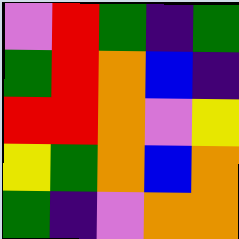[["violet", "red", "green", "indigo", "green"], ["green", "red", "orange", "blue", "indigo"], ["red", "red", "orange", "violet", "yellow"], ["yellow", "green", "orange", "blue", "orange"], ["green", "indigo", "violet", "orange", "orange"]]